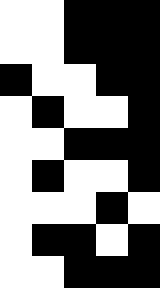[["white", "white", "black", "black", "black"], ["white", "white", "black", "black", "black"], ["black", "white", "white", "black", "black"], ["white", "black", "white", "white", "black"], ["white", "white", "black", "black", "black"], ["white", "black", "white", "white", "black"], ["white", "white", "white", "black", "white"], ["white", "black", "black", "white", "black"], ["white", "white", "black", "black", "black"]]